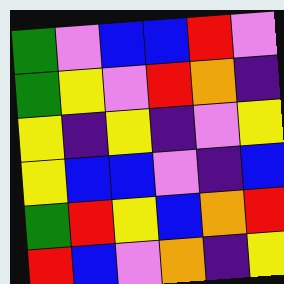[["green", "violet", "blue", "blue", "red", "violet"], ["green", "yellow", "violet", "red", "orange", "indigo"], ["yellow", "indigo", "yellow", "indigo", "violet", "yellow"], ["yellow", "blue", "blue", "violet", "indigo", "blue"], ["green", "red", "yellow", "blue", "orange", "red"], ["red", "blue", "violet", "orange", "indigo", "yellow"]]